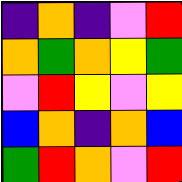[["indigo", "orange", "indigo", "violet", "red"], ["orange", "green", "orange", "yellow", "green"], ["violet", "red", "yellow", "violet", "yellow"], ["blue", "orange", "indigo", "orange", "blue"], ["green", "red", "orange", "violet", "red"]]